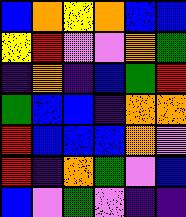[["blue", "orange", "yellow", "orange", "blue", "blue"], ["yellow", "red", "violet", "violet", "orange", "green"], ["indigo", "orange", "indigo", "blue", "green", "red"], ["green", "blue", "blue", "indigo", "orange", "orange"], ["red", "blue", "blue", "blue", "orange", "violet"], ["red", "indigo", "orange", "green", "violet", "blue"], ["blue", "violet", "green", "violet", "indigo", "indigo"]]